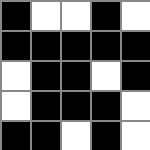[["black", "white", "white", "black", "white"], ["black", "black", "black", "black", "black"], ["white", "black", "black", "white", "black"], ["white", "black", "black", "black", "white"], ["black", "black", "white", "black", "white"]]